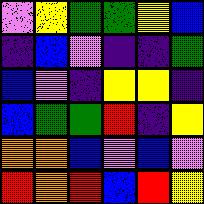[["violet", "yellow", "green", "green", "yellow", "blue"], ["indigo", "blue", "violet", "indigo", "indigo", "green"], ["blue", "violet", "indigo", "yellow", "yellow", "indigo"], ["blue", "green", "green", "red", "indigo", "yellow"], ["orange", "orange", "blue", "violet", "blue", "violet"], ["red", "orange", "red", "blue", "red", "yellow"]]